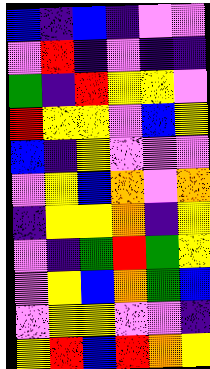[["blue", "indigo", "blue", "indigo", "violet", "violet"], ["violet", "red", "indigo", "violet", "indigo", "indigo"], ["green", "indigo", "red", "yellow", "yellow", "violet"], ["red", "yellow", "yellow", "violet", "blue", "yellow"], ["blue", "indigo", "yellow", "violet", "violet", "violet"], ["violet", "yellow", "blue", "orange", "violet", "orange"], ["indigo", "yellow", "yellow", "orange", "indigo", "yellow"], ["violet", "indigo", "green", "red", "green", "yellow"], ["violet", "yellow", "blue", "orange", "green", "blue"], ["violet", "yellow", "yellow", "violet", "violet", "indigo"], ["yellow", "red", "blue", "red", "orange", "yellow"]]